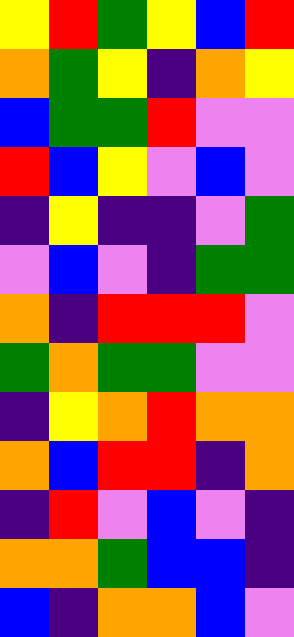[["yellow", "red", "green", "yellow", "blue", "red"], ["orange", "green", "yellow", "indigo", "orange", "yellow"], ["blue", "green", "green", "red", "violet", "violet"], ["red", "blue", "yellow", "violet", "blue", "violet"], ["indigo", "yellow", "indigo", "indigo", "violet", "green"], ["violet", "blue", "violet", "indigo", "green", "green"], ["orange", "indigo", "red", "red", "red", "violet"], ["green", "orange", "green", "green", "violet", "violet"], ["indigo", "yellow", "orange", "red", "orange", "orange"], ["orange", "blue", "red", "red", "indigo", "orange"], ["indigo", "red", "violet", "blue", "violet", "indigo"], ["orange", "orange", "green", "blue", "blue", "indigo"], ["blue", "indigo", "orange", "orange", "blue", "violet"]]